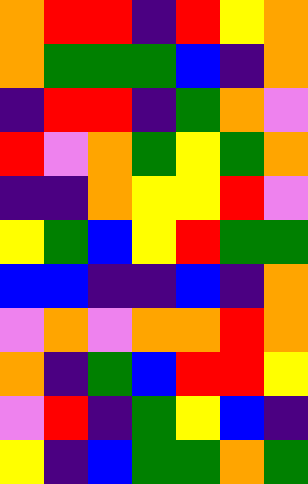[["orange", "red", "red", "indigo", "red", "yellow", "orange"], ["orange", "green", "green", "green", "blue", "indigo", "orange"], ["indigo", "red", "red", "indigo", "green", "orange", "violet"], ["red", "violet", "orange", "green", "yellow", "green", "orange"], ["indigo", "indigo", "orange", "yellow", "yellow", "red", "violet"], ["yellow", "green", "blue", "yellow", "red", "green", "green"], ["blue", "blue", "indigo", "indigo", "blue", "indigo", "orange"], ["violet", "orange", "violet", "orange", "orange", "red", "orange"], ["orange", "indigo", "green", "blue", "red", "red", "yellow"], ["violet", "red", "indigo", "green", "yellow", "blue", "indigo"], ["yellow", "indigo", "blue", "green", "green", "orange", "green"]]